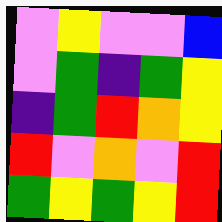[["violet", "yellow", "violet", "violet", "blue"], ["violet", "green", "indigo", "green", "yellow"], ["indigo", "green", "red", "orange", "yellow"], ["red", "violet", "orange", "violet", "red"], ["green", "yellow", "green", "yellow", "red"]]